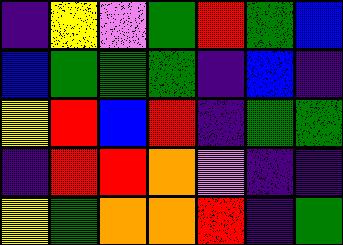[["indigo", "yellow", "violet", "green", "red", "green", "blue"], ["blue", "green", "green", "green", "indigo", "blue", "indigo"], ["yellow", "red", "blue", "red", "indigo", "green", "green"], ["indigo", "red", "red", "orange", "violet", "indigo", "indigo"], ["yellow", "green", "orange", "orange", "red", "indigo", "green"]]